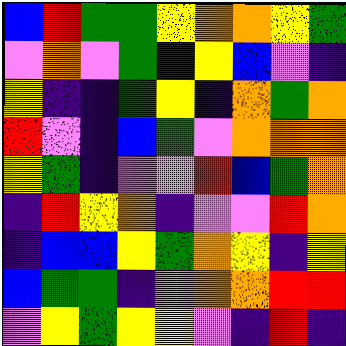[["blue", "red", "green", "green", "yellow", "orange", "orange", "yellow", "green"], ["violet", "orange", "violet", "green", "indigo", "yellow", "blue", "violet", "indigo"], ["yellow", "indigo", "indigo", "green", "yellow", "indigo", "orange", "green", "orange"], ["red", "violet", "indigo", "blue", "green", "violet", "orange", "orange", "orange"], ["yellow", "green", "indigo", "violet", "violet", "red", "blue", "green", "orange"], ["indigo", "red", "yellow", "orange", "indigo", "violet", "violet", "red", "orange"], ["indigo", "blue", "blue", "yellow", "green", "orange", "yellow", "indigo", "yellow"], ["blue", "green", "green", "indigo", "violet", "orange", "orange", "red", "red"], ["violet", "yellow", "green", "yellow", "yellow", "violet", "indigo", "red", "indigo"]]